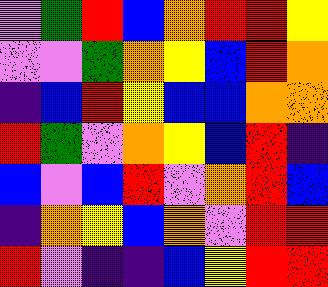[["violet", "green", "red", "blue", "orange", "red", "red", "yellow"], ["violet", "violet", "green", "orange", "yellow", "blue", "red", "orange"], ["indigo", "blue", "red", "yellow", "blue", "blue", "orange", "orange"], ["red", "green", "violet", "orange", "yellow", "blue", "red", "indigo"], ["blue", "violet", "blue", "red", "violet", "orange", "red", "blue"], ["indigo", "orange", "yellow", "blue", "orange", "violet", "red", "red"], ["red", "violet", "indigo", "indigo", "blue", "yellow", "red", "red"]]